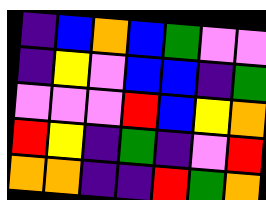[["indigo", "blue", "orange", "blue", "green", "violet", "violet"], ["indigo", "yellow", "violet", "blue", "blue", "indigo", "green"], ["violet", "violet", "violet", "red", "blue", "yellow", "orange"], ["red", "yellow", "indigo", "green", "indigo", "violet", "red"], ["orange", "orange", "indigo", "indigo", "red", "green", "orange"]]